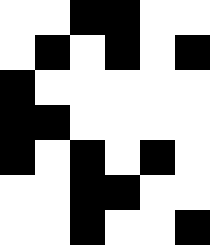[["white", "white", "black", "black", "white", "white"], ["white", "black", "white", "black", "white", "black"], ["black", "white", "white", "white", "white", "white"], ["black", "black", "white", "white", "white", "white"], ["black", "white", "black", "white", "black", "white"], ["white", "white", "black", "black", "white", "white"], ["white", "white", "black", "white", "white", "black"]]